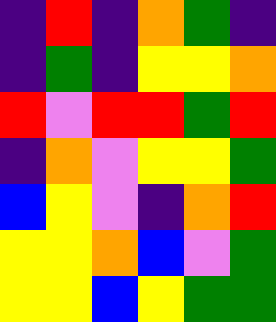[["indigo", "red", "indigo", "orange", "green", "indigo"], ["indigo", "green", "indigo", "yellow", "yellow", "orange"], ["red", "violet", "red", "red", "green", "red"], ["indigo", "orange", "violet", "yellow", "yellow", "green"], ["blue", "yellow", "violet", "indigo", "orange", "red"], ["yellow", "yellow", "orange", "blue", "violet", "green"], ["yellow", "yellow", "blue", "yellow", "green", "green"]]